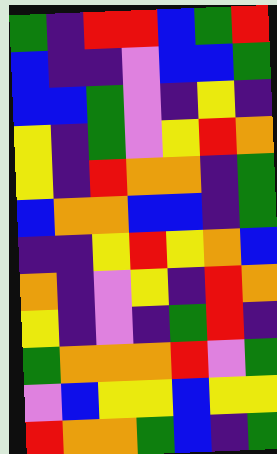[["green", "indigo", "red", "red", "blue", "green", "red"], ["blue", "indigo", "indigo", "violet", "blue", "blue", "green"], ["blue", "blue", "green", "violet", "indigo", "yellow", "indigo"], ["yellow", "indigo", "green", "violet", "yellow", "red", "orange"], ["yellow", "indigo", "red", "orange", "orange", "indigo", "green"], ["blue", "orange", "orange", "blue", "blue", "indigo", "green"], ["indigo", "indigo", "yellow", "red", "yellow", "orange", "blue"], ["orange", "indigo", "violet", "yellow", "indigo", "red", "orange"], ["yellow", "indigo", "violet", "indigo", "green", "red", "indigo"], ["green", "orange", "orange", "orange", "red", "violet", "green"], ["violet", "blue", "yellow", "yellow", "blue", "yellow", "yellow"], ["red", "orange", "orange", "green", "blue", "indigo", "green"]]